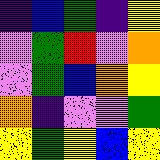[["indigo", "blue", "green", "indigo", "yellow"], ["violet", "green", "red", "violet", "orange"], ["violet", "green", "blue", "orange", "yellow"], ["orange", "indigo", "violet", "violet", "green"], ["yellow", "green", "yellow", "blue", "yellow"]]